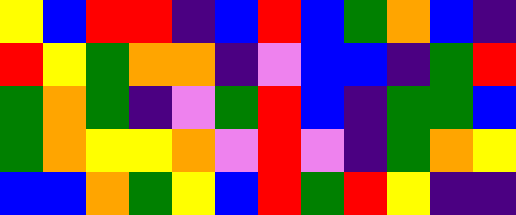[["yellow", "blue", "red", "red", "indigo", "blue", "red", "blue", "green", "orange", "blue", "indigo"], ["red", "yellow", "green", "orange", "orange", "indigo", "violet", "blue", "blue", "indigo", "green", "red"], ["green", "orange", "green", "indigo", "violet", "green", "red", "blue", "indigo", "green", "green", "blue"], ["green", "orange", "yellow", "yellow", "orange", "violet", "red", "violet", "indigo", "green", "orange", "yellow"], ["blue", "blue", "orange", "green", "yellow", "blue", "red", "green", "red", "yellow", "indigo", "indigo"]]